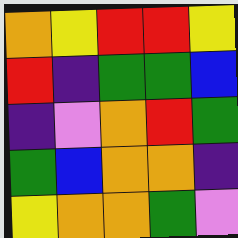[["orange", "yellow", "red", "red", "yellow"], ["red", "indigo", "green", "green", "blue"], ["indigo", "violet", "orange", "red", "green"], ["green", "blue", "orange", "orange", "indigo"], ["yellow", "orange", "orange", "green", "violet"]]